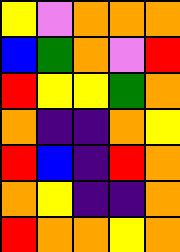[["yellow", "violet", "orange", "orange", "orange"], ["blue", "green", "orange", "violet", "red"], ["red", "yellow", "yellow", "green", "orange"], ["orange", "indigo", "indigo", "orange", "yellow"], ["red", "blue", "indigo", "red", "orange"], ["orange", "yellow", "indigo", "indigo", "orange"], ["red", "orange", "orange", "yellow", "orange"]]